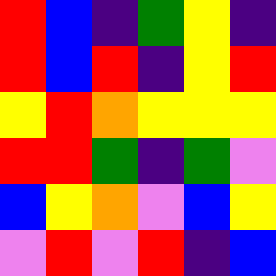[["red", "blue", "indigo", "green", "yellow", "indigo"], ["red", "blue", "red", "indigo", "yellow", "red"], ["yellow", "red", "orange", "yellow", "yellow", "yellow"], ["red", "red", "green", "indigo", "green", "violet"], ["blue", "yellow", "orange", "violet", "blue", "yellow"], ["violet", "red", "violet", "red", "indigo", "blue"]]